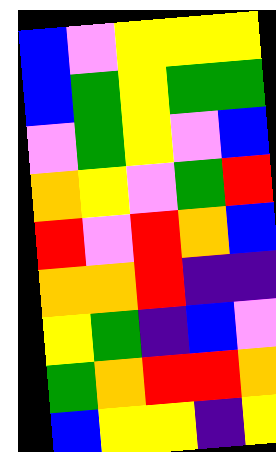[["blue", "violet", "yellow", "yellow", "yellow"], ["blue", "green", "yellow", "green", "green"], ["violet", "green", "yellow", "violet", "blue"], ["orange", "yellow", "violet", "green", "red"], ["red", "violet", "red", "orange", "blue"], ["orange", "orange", "red", "indigo", "indigo"], ["yellow", "green", "indigo", "blue", "violet"], ["green", "orange", "red", "red", "orange"], ["blue", "yellow", "yellow", "indigo", "yellow"]]